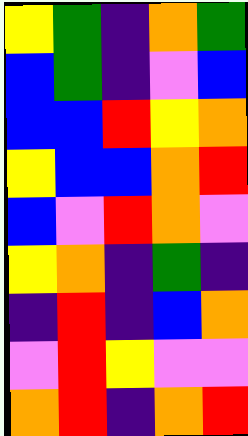[["yellow", "green", "indigo", "orange", "green"], ["blue", "green", "indigo", "violet", "blue"], ["blue", "blue", "red", "yellow", "orange"], ["yellow", "blue", "blue", "orange", "red"], ["blue", "violet", "red", "orange", "violet"], ["yellow", "orange", "indigo", "green", "indigo"], ["indigo", "red", "indigo", "blue", "orange"], ["violet", "red", "yellow", "violet", "violet"], ["orange", "red", "indigo", "orange", "red"]]